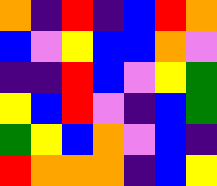[["orange", "indigo", "red", "indigo", "blue", "red", "orange"], ["blue", "violet", "yellow", "blue", "blue", "orange", "violet"], ["indigo", "indigo", "red", "blue", "violet", "yellow", "green"], ["yellow", "blue", "red", "violet", "indigo", "blue", "green"], ["green", "yellow", "blue", "orange", "violet", "blue", "indigo"], ["red", "orange", "orange", "orange", "indigo", "blue", "yellow"]]